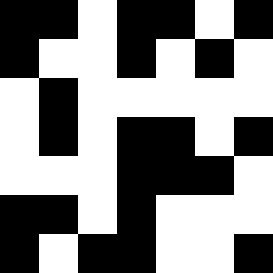[["black", "black", "white", "black", "black", "white", "black"], ["black", "white", "white", "black", "white", "black", "white"], ["white", "black", "white", "white", "white", "white", "white"], ["white", "black", "white", "black", "black", "white", "black"], ["white", "white", "white", "black", "black", "black", "white"], ["black", "black", "white", "black", "white", "white", "white"], ["black", "white", "black", "black", "white", "white", "black"]]